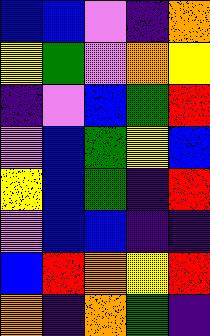[["blue", "blue", "violet", "indigo", "orange"], ["yellow", "green", "violet", "orange", "yellow"], ["indigo", "violet", "blue", "green", "red"], ["violet", "blue", "green", "yellow", "blue"], ["yellow", "blue", "green", "indigo", "red"], ["violet", "blue", "blue", "indigo", "indigo"], ["blue", "red", "orange", "yellow", "red"], ["orange", "indigo", "orange", "green", "indigo"]]